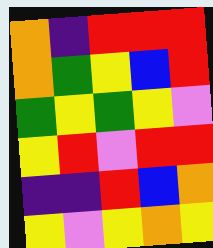[["orange", "indigo", "red", "red", "red"], ["orange", "green", "yellow", "blue", "red"], ["green", "yellow", "green", "yellow", "violet"], ["yellow", "red", "violet", "red", "red"], ["indigo", "indigo", "red", "blue", "orange"], ["yellow", "violet", "yellow", "orange", "yellow"]]